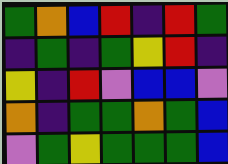[["green", "orange", "blue", "red", "indigo", "red", "green"], ["indigo", "green", "indigo", "green", "yellow", "red", "indigo"], ["yellow", "indigo", "red", "violet", "blue", "blue", "violet"], ["orange", "indigo", "green", "green", "orange", "green", "blue"], ["violet", "green", "yellow", "green", "green", "green", "blue"]]